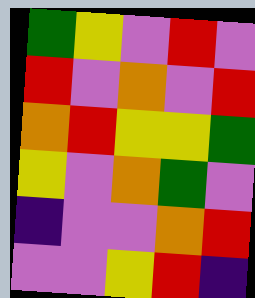[["green", "yellow", "violet", "red", "violet"], ["red", "violet", "orange", "violet", "red"], ["orange", "red", "yellow", "yellow", "green"], ["yellow", "violet", "orange", "green", "violet"], ["indigo", "violet", "violet", "orange", "red"], ["violet", "violet", "yellow", "red", "indigo"]]